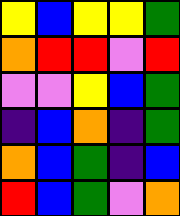[["yellow", "blue", "yellow", "yellow", "green"], ["orange", "red", "red", "violet", "red"], ["violet", "violet", "yellow", "blue", "green"], ["indigo", "blue", "orange", "indigo", "green"], ["orange", "blue", "green", "indigo", "blue"], ["red", "blue", "green", "violet", "orange"]]